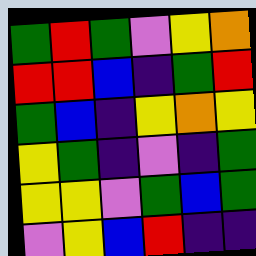[["green", "red", "green", "violet", "yellow", "orange"], ["red", "red", "blue", "indigo", "green", "red"], ["green", "blue", "indigo", "yellow", "orange", "yellow"], ["yellow", "green", "indigo", "violet", "indigo", "green"], ["yellow", "yellow", "violet", "green", "blue", "green"], ["violet", "yellow", "blue", "red", "indigo", "indigo"]]